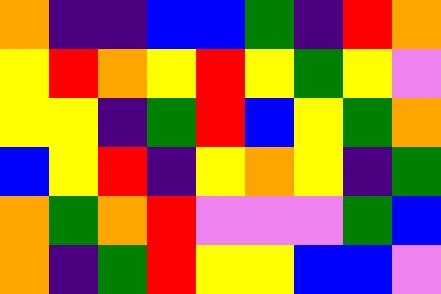[["orange", "indigo", "indigo", "blue", "blue", "green", "indigo", "red", "orange"], ["yellow", "red", "orange", "yellow", "red", "yellow", "green", "yellow", "violet"], ["yellow", "yellow", "indigo", "green", "red", "blue", "yellow", "green", "orange"], ["blue", "yellow", "red", "indigo", "yellow", "orange", "yellow", "indigo", "green"], ["orange", "green", "orange", "red", "violet", "violet", "violet", "green", "blue"], ["orange", "indigo", "green", "red", "yellow", "yellow", "blue", "blue", "violet"]]